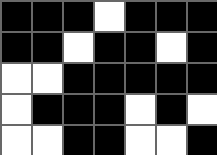[["black", "black", "black", "white", "black", "black", "black"], ["black", "black", "white", "black", "black", "white", "black"], ["white", "white", "black", "black", "black", "black", "black"], ["white", "black", "black", "black", "white", "black", "white"], ["white", "white", "black", "black", "white", "white", "black"]]